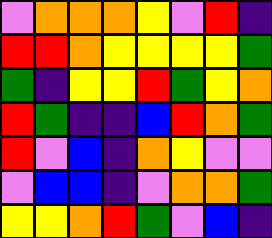[["violet", "orange", "orange", "orange", "yellow", "violet", "red", "indigo"], ["red", "red", "orange", "yellow", "yellow", "yellow", "yellow", "green"], ["green", "indigo", "yellow", "yellow", "red", "green", "yellow", "orange"], ["red", "green", "indigo", "indigo", "blue", "red", "orange", "green"], ["red", "violet", "blue", "indigo", "orange", "yellow", "violet", "violet"], ["violet", "blue", "blue", "indigo", "violet", "orange", "orange", "green"], ["yellow", "yellow", "orange", "red", "green", "violet", "blue", "indigo"]]